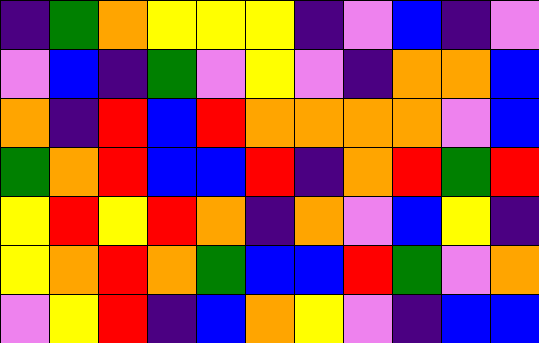[["indigo", "green", "orange", "yellow", "yellow", "yellow", "indigo", "violet", "blue", "indigo", "violet"], ["violet", "blue", "indigo", "green", "violet", "yellow", "violet", "indigo", "orange", "orange", "blue"], ["orange", "indigo", "red", "blue", "red", "orange", "orange", "orange", "orange", "violet", "blue"], ["green", "orange", "red", "blue", "blue", "red", "indigo", "orange", "red", "green", "red"], ["yellow", "red", "yellow", "red", "orange", "indigo", "orange", "violet", "blue", "yellow", "indigo"], ["yellow", "orange", "red", "orange", "green", "blue", "blue", "red", "green", "violet", "orange"], ["violet", "yellow", "red", "indigo", "blue", "orange", "yellow", "violet", "indigo", "blue", "blue"]]